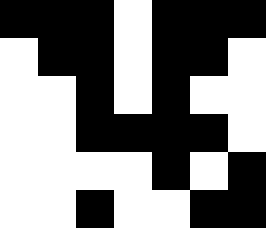[["black", "black", "black", "white", "black", "black", "black"], ["white", "black", "black", "white", "black", "black", "white"], ["white", "white", "black", "white", "black", "white", "white"], ["white", "white", "black", "black", "black", "black", "white"], ["white", "white", "white", "white", "black", "white", "black"], ["white", "white", "black", "white", "white", "black", "black"]]